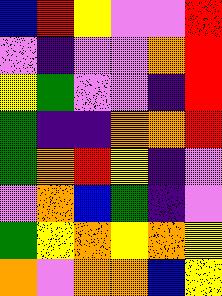[["blue", "red", "yellow", "violet", "violet", "red"], ["violet", "indigo", "violet", "violet", "orange", "red"], ["yellow", "green", "violet", "violet", "indigo", "red"], ["green", "indigo", "indigo", "orange", "orange", "red"], ["green", "orange", "red", "yellow", "indigo", "violet"], ["violet", "orange", "blue", "green", "indigo", "violet"], ["green", "yellow", "orange", "yellow", "orange", "yellow"], ["orange", "violet", "orange", "orange", "blue", "yellow"]]